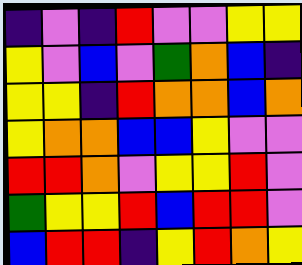[["indigo", "violet", "indigo", "red", "violet", "violet", "yellow", "yellow"], ["yellow", "violet", "blue", "violet", "green", "orange", "blue", "indigo"], ["yellow", "yellow", "indigo", "red", "orange", "orange", "blue", "orange"], ["yellow", "orange", "orange", "blue", "blue", "yellow", "violet", "violet"], ["red", "red", "orange", "violet", "yellow", "yellow", "red", "violet"], ["green", "yellow", "yellow", "red", "blue", "red", "red", "violet"], ["blue", "red", "red", "indigo", "yellow", "red", "orange", "yellow"]]